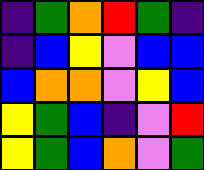[["indigo", "green", "orange", "red", "green", "indigo"], ["indigo", "blue", "yellow", "violet", "blue", "blue"], ["blue", "orange", "orange", "violet", "yellow", "blue"], ["yellow", "green", "blue", "indigo", "violet", "red"], ["yellow", "green", "blue", "orange", "violet", "green"]]